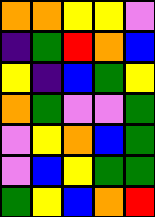[["orange", "orange", "yellow", "yellow", "violet"], ["indigo", "green", "red", "orange", "blue"], ["yellow", "indigo", "blue", "green", "yellow"], ["orange", "green", "violet", "violet", "green"], ["violet", "yellow", "orange", "blue", "green"], ["violet", "blue", "yellow", "green", "green"], ["green", "yellow", "blue", "orange", "red"]]